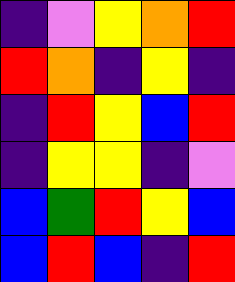[["indigo", "violet", "yellow", "orange", "red"], ["red", "orange", "indigo", "yellow", "indigo"], ["indigo", "red", "yellow", "blue", "red"], ["indigo", "yellow", "yellow", "indigo", "violet"], ["blue", "green", "red", "yellow", "blue"], ["blue", "red", "blue", "indigo", "red"]]